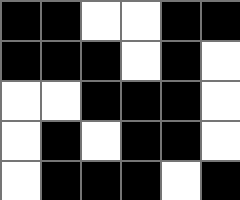[["black", "black", "white", "white", "black", "black"], ["black", "black", "black", "white", "black", "white"], ["white", "white", "black", "black", "black", "white"], ["white", "black", "white", "black", "black", "white"], ["white", "black", "black", "black", "white", "black"]]